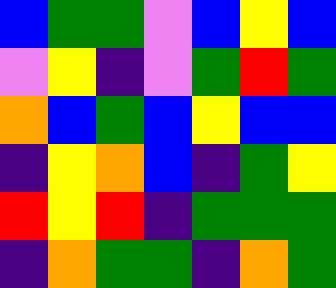[["blue", "green", "green", "violet", "blue", "yellow", "blue"], ["violet", "yellow", "indigo", "violet", "green", "red", "green"], ["orange", "blue", "green", "blue", "yellow", "blue", "blue"], ["indigo", "yellow", "orange", "blue", "indigo", "green", "yellow"], ["red", "yellow", "red", "indigo", "green", "green", "green"], ["indigo", "orange", "green", "green", "indigo", "orange", "green"]]